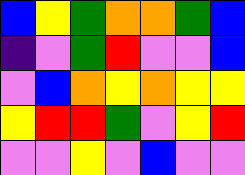[["blue", "yellow", "green", "orange", "orange", "green", "blue"], ["indigo", "violet", "green", "red", "violet", "violet", "blue"], ["violet", "blue", "orange", "yellow", "orange", "yellow", "yellow"], ["yellow", "red", "red", "green", "violet", "yellow", "red"], ["violet", "violet", "yellow", "violet", "blue", "violet", "violet"]]